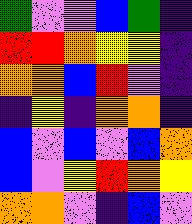[["green", "violet", "violet", "blue", "green", "indigo"], ["red", "red", "orange", "yellow", "yellow", "indigo"], ["orange", "orange", "blue", "red", "violet", "indigo"], ["indigo", "yellow", "indigo", "orange", "orange", "indigo"], ["blue", "violet", "blue", "violet", "blue", "orange"], ["blue", "violet", "yellow", "red", "orange", "yellow"], ["orange", "orange", "violet", "indigo", "blue", "violet"]]